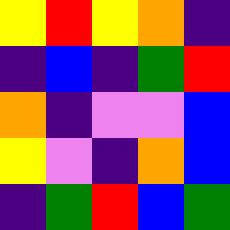[["yellow", "red", "yellow", "orange", "indigo"], ["indigo", "blue", "indigo", "green", "red"], ["orange", "indigo", "violet", "violet", "blue"], ["yellow", "violet", "indigo", "orange", "blue"], ["indigo", "green", "red", "blue", "green"]]